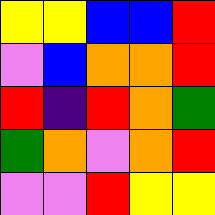[["yellow", "yellow", "blue", "blue", "red"], ["violet", "blue", "orange", "orange", "red"], ["red", "indigo", "red", "orange", "green"], ["green", "orange", "violet", "orange", "red"], ["violet", "violet", "red", "yellow", "yellow"]]